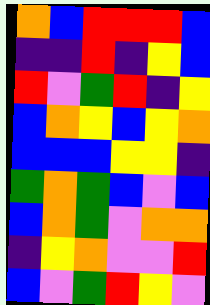[["orange", "blue", "red", "red", "red", "blue"], ["indigo", "indigo", "red", "indigo", "yellow", "blue"], ["red", "violet", "green", "red", "indigo", "yellow"], ["blue", "orange", "yellow", "blue", "yellow", "orange"], ["blue", "blue", "blue", "yellow", "yellow", "indigo"], ["green", "orange", "green", "blue", "violet", "blue"], ["blue", "orange", "green", "violet", "orange", "orange"], ["indigo", "yellow", "orange", "violet", "violet", "red"], ["blue", "violet", "green", "red", "yellow", "violet"]]